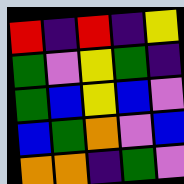[["red", "indigo", "red", "indigo", "yellow"], ["green", "violet", "yellow", "green", "indigo"], ["green", "blue", "yellow", "blue", "violet"], ["blue", "green", "orange", "violet", "blue"], ["orange", "orange", "indigo", "green", "violet"]]